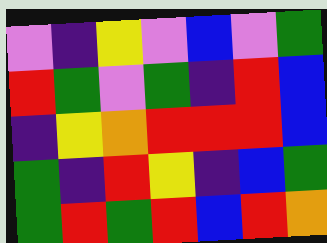[["violet", "indigo", "yellow", "violet", "blue", "violet", "green"], ["red", "green", "violet", "green", "indigo", "red", "blue"], ["indigo", "yellow", "orange", "red", "red", "red", "blue"], ["green", "indigo", "red", "yellow", "indigo", "blue", "green"], ["green", "red", "green", "red", "blue", "red", "orange"]]